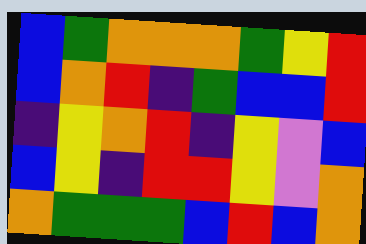[["blue", "green", "orange", "orange", "orange", "green", "yellow", "red"], ["blue", "orange", "red", "indigo", "green", "blue", "blue", "red"], ["indigo", "yellow", "orange", "red", "indigo", "yellow", "violet", "blue"], ["blue", "yellow", "indigo", "red", "red", "yellow", "violet", "orange"], ["orange", "green", "green", "green", "blue", "red", "blue", "orange"]]